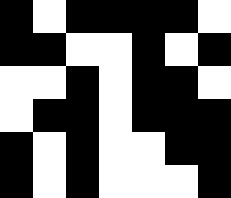[["black", "white", "black", "black", "black", "black", "white"], ["black", "black", "white", "white", "black", "white", "black"], ["white", "white", "black", "white", "black", "black", "white"], ["white", "black", "black", "white", "black", "black", "black"], ["black", "white", "black", "white", "white", "black", "black"], ["black", "white", "black", "white", "white", "white", "black"]]